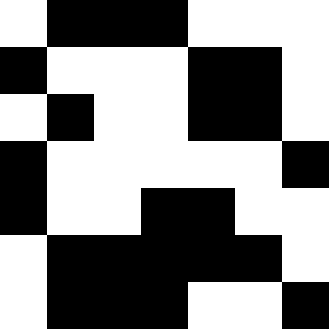[["white", "black", "black", "black", "white", "white", "white"], ["black", "white", "white", "white", "black", "black", "white"], ["white", "black", "white", "white", "black", "black", "white"], ["black", "white", "white", "white", "white", "white", "black"], ["black", "white", "white", "black", "black", "white", "white"], ["white", "black", "black", "black", "black", "black", "white"], ["white", "black", "black", "black", "white", "white", "black"]]